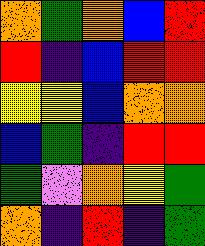[["orange", "green", "orange", "blue", "red"], ["red", "indigo", "blue", "red", "red"], ["yellow", "yellow", "blue", "orange", "orange"], ["blue", "green", "indigo", "red", "red"], ["green", "violet", "orange", "yellow", "green"], ["orange", "indigo", "red", "indigo", "green"]]